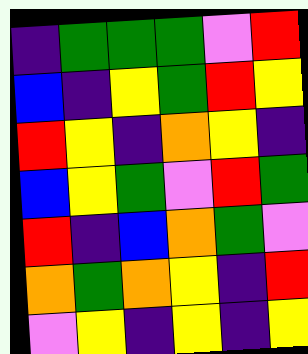[["indigo", "green", "green", "green", "violet", "red"], ["blue", "indigo", "yellow", "green", "red", "yellow"], ["red", "yellow", "indigo", "orange", "yellow", "indigo"], ["blue", "yellow", "green", "violet", "red", "green"], ["red", "indigo", "blue", "orange", "green", "violet"], ["orange", "green", "orange", "yellow", "indigo", "red"], ["violet", "yellow", "indigo", "yellow", "indigo", "yellow"]]